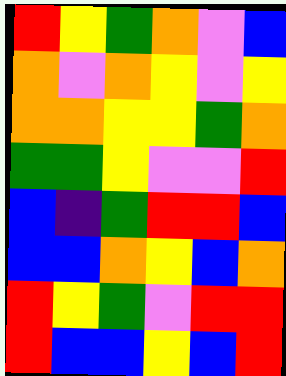[["red", "yellow", "green", "orange", "violet", "blue"], ["orange", "violet", "orange", "yellow", "violet", "yellow"], ["orange", "orange", "yellow", "yellow", "green", "orange"], ["green", "green", "yellow", "violet", "violet", "red"], ["blue", "indigo", "green", "red", "red", "blue"], ["blue", "blue", "orange", "yellow", "blue", "orange"], ["red", "yellow", "green", "violet", "red", "red"], ["red", "blue", "blue", "yellow", "blue", "red"]]